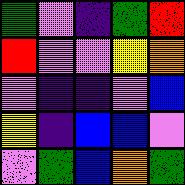[["green", "violet", "indigo", "green", "red"], ["red", "violet", "violet", "yellow", "orange"], ["violet", "indigo", "indigo", "violet", "blue"], ["yellow", "indigo", "blue", "blue", "violet"], ["violet", "green", "blue", "orange", "green"]]